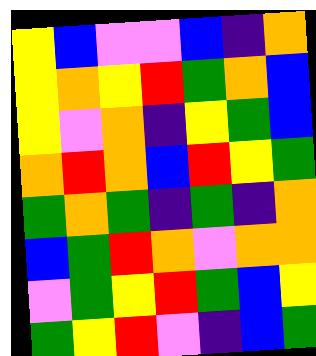[["yellow", "blue", "violet", "violet", "blue", "indigo", "orange"], ["yellow", "orange", "yellow", "red", "green", "orange", "blue"], ["yellow", "violet", "orange", "indigo", "yellow", "green", "blue"], ["orange", "red", "orange", "blue", "red", "yellow", "green"], ["green", "orange", "green", "indigo", "green", "indigo", "orange"], ["blue", "green", "red", "orange", "violet", "orange", "orange"], ["violet", "green", "yellow", "red", "green", "blue", "yellow"], ["green", "yellow", "red", "violet", "indigo", "blue", "green"]]